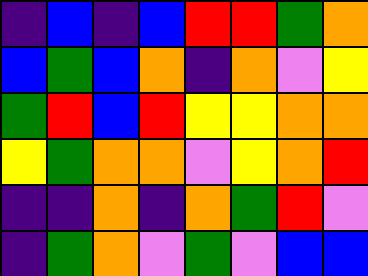[["indigo", "blue", "indigo", "blue", "red", "red", "green", "orange"], ["blue", "green", "blue", "orange", "indigo", "orange", "violet", "yellow"], ["green", "red", "blue", "red", "yellow", "yellow", "orange", "orange"], ["yellow", "green", "orange", "orange", "violet", "yellow", "orange", "red"], ["indigo", "indigo", "orange", "indigo", "orange", "green", "red", "violet"], ["indigo", "green", "orange", "violet", "green", "violet", "blue", "blue"]]